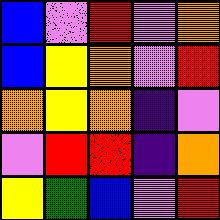[["blue", "violet", "red", "violet", "orange"], ["blue", "yellow", "orange", "violet", "red"], ["orange", "yellow", "orange", "indigo", "violet"], ["violet", "red", "red", "indigo", "orange"], ["yellow", "green", "blue", "violet", "red"]]